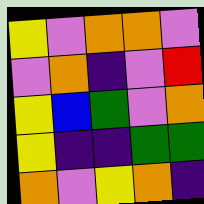[["yellow", "violet", "orange", "orange", "violet"], ["violet", "orange", "indigo", "violet", "red"], ["yellow", "blue", "green", "violet", "orange"], ["yellow", "indigo", "indigo", "green", "green"], ["orange", "violet", "yellow", "orange", "indigo"]]